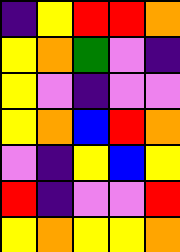[["indigo", "yellow", "red", "red", "orange"], ["yellow", "orange", "green", "violet", "indigo"], ["yellow", "violet", "indigo", "violet", "violet"], ["yellow", "orange", "blue", "red", "orange"], ["violet", "indigo", "yellow", "blue", "yellow"], ["red", "indigo", "violet", "violet", "red"], ["yellow", "orange", "yellow", "yellow", "orange"]]